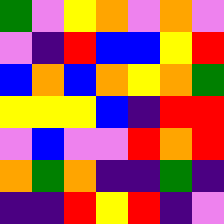[["green", "violet", "yellow", "orange", "violet", "orange", "violet"], ["violet", "indigo", "red", "blue", "blue", "yellow", "red"], ["blue", "orange", "blue", "orange", "yellow", "orange", "green"], ["yellow", "yellow", "yellow", "blue", "indigo", "red", "red"], ["violet", "blue", "violet", "violet", "red", "orange", "red"], ["orange", "green", "orange", "indigo", "indigo", "green", "indigo"], ["indigo", "indigo", "red", "yellow", "red", "indigo", "violet"]]